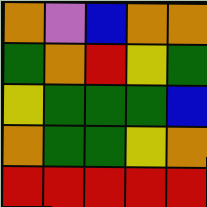[["orange", "violet", "blue", "orange", "orange"], ["green", "orange", "red", "yellow", "green"], ["yellow", "green", "green", "green", "blue"], ["orange", "green", "green", "yellow", "orange"], ["red", "red", "red", "red", "red"]]